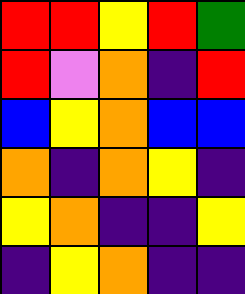[["red", "red", "yellow", "red", "green"], ["red", "violet", "orange", "indigo", "red"], ["blue", "yellow", "orange", "blue", "blue"], ["orange", "indigo", "orange", "yellow", "indigo"], ["yellow", "orange", "indigo", "indigo", "yellow"], ["indigo", "yellow", "orange", "indigo", "indigo"]]